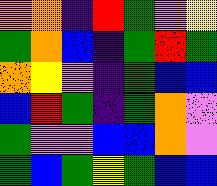[["orange", "orange", "indigo", "red", "green", "violet", "yellow"], ["green", "orange", "blue", "indigo", "green", "red", "green"], ["orange", "yellow", "violet", "indigo", "green", "blue", "blue"], ["blue", "red", "green", "indigo", "green", "orange", "violet"], ["green", "violet", "violet", "blue", "blue", "orange", "violet"], ["green", "blue", "green", "yellow", "green", "blue", "blue"]]